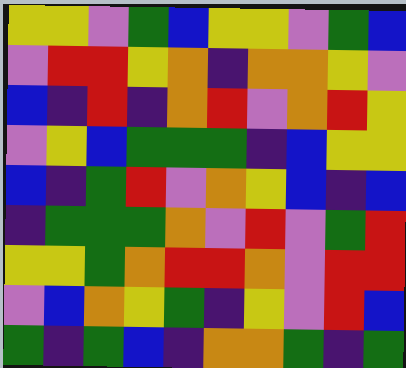[["yellow", "yellow", "violet", "green", "blue", "yellow", "yellow", "violet", "green", "blue"], ["violet", "red", "red", "yellow", "orange", "indigo", "orange", "orange", "yellow", "violet"], ["blue", "indigo", "red", "indigo", "orange", "red", "violet", "orange", "red", "yellow"], ["violet", "yellow", "blue", "green", "green", "green", "indigo", "blue", "yellow", "yellow"], ["blue", "indigo", "green", "red", "violet", "orange", "yellow", "blue", "indigo", "blue"], ["indigo", "green", "green", "green", "orange", "violet", "red", "violet", "green", "red"], ["yellow", "yellow", "green", "orange", "red", "red", "orange", "violet", "red", "red"], ["violet", "blue", "orange", "yellow", "green", "indigo", "yellow", "violet", "red", "blue"], ["green", "indigo", "green", "blue", "indigo", "orange", "orange", "green", "indigo", "green"]]